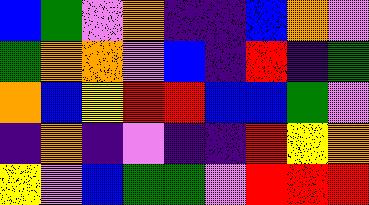[["blue", "green", "violet", "orange", "indigo", "indigo", "blue", "orange", "violet"], ["green", "orange", "orange", "violet", "blue", "indigo", "red", "indigo", "green"], ["orange", "blue", "yellow", "red", "red", "blue", "blue", "green", "violet"], ["indigo", "orange", "indigo", "violet", "indigo", "indigo", "red", "yellow", "orange"], ["yellow", "violet", "blue", "green", "green", "violet", "red", "red", "red"]]